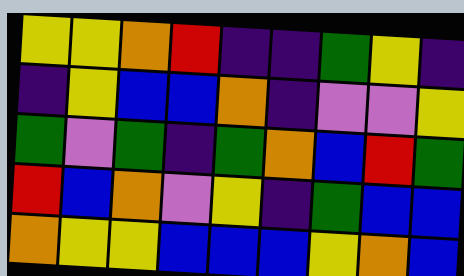[["yellow", "yellow", "orange", "red", "indigo", "indigo", "green", "yellow", "indigo"], ["indigo", "yellow", "blue", "blue", "orange", "indigo", "violet", "violet", "yellow"], ["green", "violet", "green", "indigo", "green", "orange", "blue", "red", "green"], ["red", "blue", "orange", "violet", "yellow", "indigo", "green", "blue", "blue"], ["orange", "yellow", "yellow", "blue", "blue", "blue", "yellow", "orange", "blue"]]